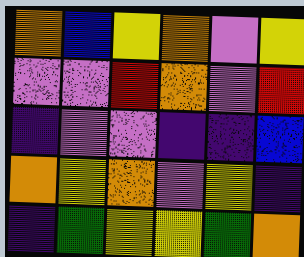[["orange", "blue", "yellow", "orange", "violet", "yellow"], ["violet", "violet", "red", "orange", "violet", "red"], ["indigo", "violet", "violet", "indigo", "indigo", "blue"], ["orange", "yellow", "orange", "violet", "yellow", "indigo"], ["indigo", "green", "yellow", "yellow", "green", "orange"]]